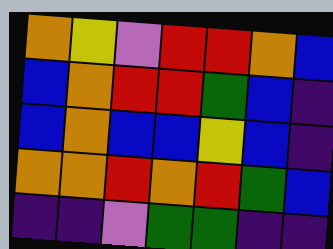[["orange", "yellow", "violet", "red", "red", "orange", "blue"], ["blue", "orange", "red", "red", "green", "blue", "indigo"], ["blue", "orange", "blue", "blue", "yellow", "blue", "indigo"], ["orange", "orange", "red", "orange", "red", "green", "blue"], ["indigo", "indigo", "violet", "green", "green", "indigo", "indigo"]]